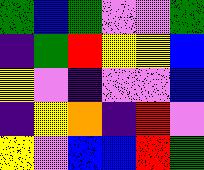[["green", "blue", "green", "violet", "violet", "green"], ["indigo", "green", "red", "yellow", "yellow", "blue"], ["yellow", "violet", "indigo", "violet", "violet", "blue"], ["indigo", "yellow", "orange", "indigo", "red", "violet"], ["yellow", "violet", "blue", "blue", "red", "green"]]